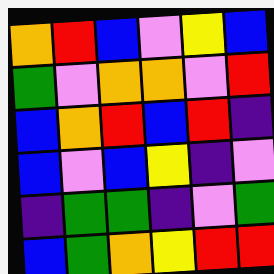[["orange", "red", "blue", "violet", "yellow", "blue"], ["green", "violet", "orange", "orange", "violet", "red"], ["blue", "orange", "red", "blue", "red", "indigo"], ["blue", "violet", "blue", "yellow", "indigo", "violet"], ["indigo", "green", "green", "indigo", "violet", "green"], ["blue", "green", "orange", "yellow", "red", "red"]]